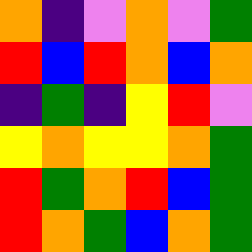[["orange", "indigo", "violet", "orange", "violet", "green"], ["red", "blue", "red", "orange", "blue", "orange"], ["indigo", "green", "indigo", "yellow", "red", "violet"], ["yellow", "orange", "yellow", "yellow", "orange", "green"], ["red", "green", "orange", "red", "blue", "green"], ["red", "orange", "green", "blue", "orange", "green"]]